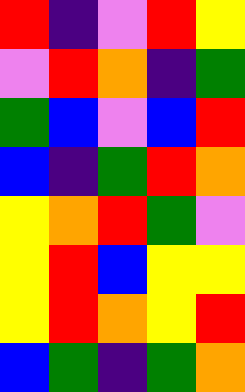[["red", "indigo", "violet", "red", "yellow"], ["violet", "red", "orange", "indigo", "green"], ["green", "blue", "violet", "blue", "red"], ["blue", "indigo", "green", "red", "orange"], ["yellow", "orange", "red", "green", "violet"], ["yellow", "red", "blue", "yellow", "yellow"], ["yellow", "red", "orange", "yellow", "red"], ["blue", "green", "indigo", "green", "orange"]]